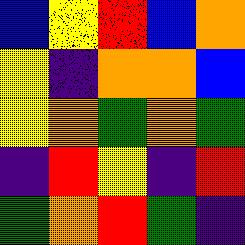[["blue", "yellow", "red", "blue", "orange"], ["yellow", "indigo", "orange", "orange", "blue"], ["yellow", "orange", "green", "orange", "green"], ["indigo", "red", "yellow", "indigo", "red"], ["green", "orange", "red", "green", "indigo"]]